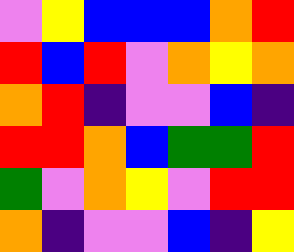[["violet", "yellow", "blue", "blue", "blue", "orange", "red"], ["red", "blue", "red", "violet", "orange", "yellow", "orange"], ["orange", "red", "indigo", "violet", "violet", "blue", "indigo"], ["red", "red", "orange", "blue", "green", "green", "red"], ["green", "violet", "orange", "yellow", "violet", "red", "red"], ["orange", "indigo", "violet", "violet", "blue", "indigo", "yellow"]]